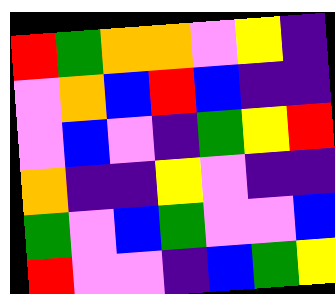[["red", "green", "orange", "orange", "violet", "yellow", "indigo"], ["violet", "orange", "blue", "red", "blue", "indigo", "indigo"], ["violet", "blue", "violet", "indigo", "green", "yellow", "red"], ["orange", "indigo", "indigo", "yellow", "violet", "indigo", "indigo"], ["green", "violet", "blue", "green", "violet", "violet", "blue"], ["red", "violet", "violet", "indigo", "blue", "green", "yellow"]]